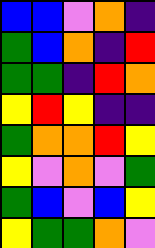[["blue", "blue", "violet", "orange", "indigo"], ["green", "blue", "orange", "indigo", "red"], ["green", "green", "indigo", "red", "orange"], ["yellow", "red", "yellow", "indigo", "indigo"], ["green", "orange", "orange", "red", "yellow"], ["yellow", "violet", "orange", "violet", "green"], ["green", "blue", "violet", "blue", "yellow"], ["yellow", "green", "green", "orange", "violet"]]